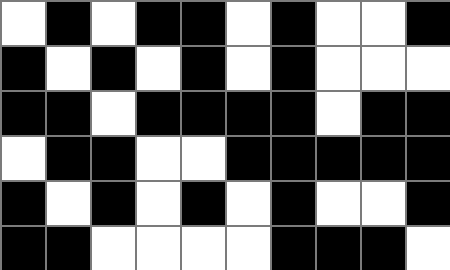[["white", "black", "white", "black", "black", "white", "black", "white", "white", "black"], ["black", "white", "black", "white", "black", "white", "black", "white", "white", "white"], ["black", "black", "white", "black", "black", "black", "black", "white", "black", "black"], ["white", "black", "black", "white", "white", "black", "black", "black", "black", "black"], ["black", "white", "black", "white", "black", "white", "black", "white", "white", "black"], ["black", "black", "white", "white", "white", "white", "black", "black", "black", "white"]]